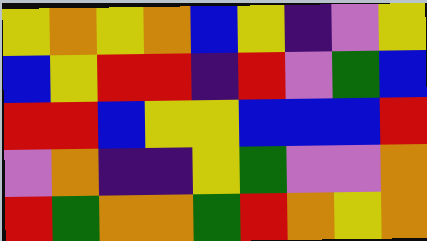[["yellow", "orange", "yellow", "orange", "blue", "yellow", "indigo", "violet", "yellow"], ["blue", "yellow", "red", "red", "indigo", "red", "violet", "green", "blue"], ["red", "red", "blue", "yellow", "yellow", "blue", "blue", "blue", "red"], ["violet", "orange", "indigo", "indigo", "yellow", "green", "violet", "violet", "orange"], ["red", "green", "orange", "orange", "green", "red", "orange", "yellow", "orange"]]